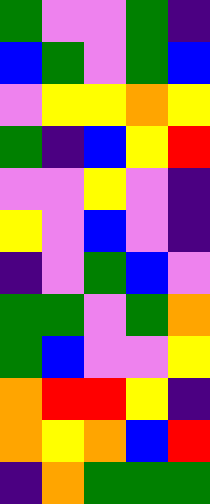[["green", "violet", "violet", "green", "indigo"], ["blue", "green", "violet", "green", "blue"], ["violet", "yellow", "yellow", "orange", "yellow"], ["green", "indigo", "blue", "yellow", "red"], ["violet", "violet", "yellow", "violet", "indigo"], ["yellow", "violet", "blue", "violet", "indigo"], ["indigo", "violet", "green", "blue", "violet"], ["green", "green", "violet", "green", "orange"], ["green", "blue", "violet", "violet", "yellow"], ["orange", "red", "red", "yellow", "indigo"], ["orange", "yellow", "orange", "blue", "red"], ["indigo", "orange", "green", "green", "green"]]